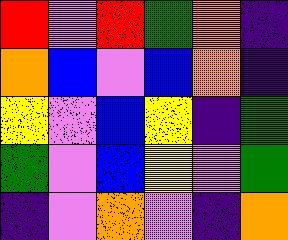[["red", "violet", "red", "green", "orange", "indigo"], ["orange", "blue", "violet", "blue", "orange", "indigo"], ["yellow", "violet", "blue", "yellow", "indigo", "green"], ["green", "violet", "blue", "yellow", "violet", "green"], ["indigo", "violet", "orange", "violet", "indigo", "orange"]]